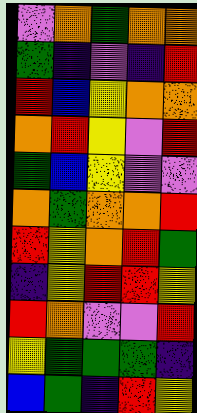[["violet", "orange", "green", "orange", "orange"], ["green", "indigo", "violet", "indigo", "red"], ["red", "blue", "yellow", "orange", "orange"], ["orange", "red", "yellow", "violet", "red"], ["green", "blue", "yellow", "violet", "violet"], ["orange", "green", "orange", "orange", "red"], ["red", "yellow", "orange", "red", "green"], ["indigo", "yellow", "red", "red", "yellow"], ["red", "orange", "violet", "violet", "red"], ["yellow", "green", "green", "green", "indigo"], ["blue", "green", "indigo", "red", "yellow"]]